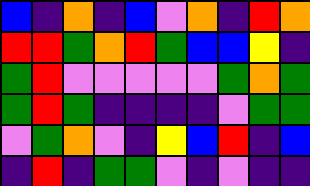[["blue", "indigo", "orange", "indigo", "blue", "violet", "orange", "indigo", "red", "orange"], ["red", "red", "green", "orange", "red", "green", "blue", "blue", "yellow", "indigo"], ["green", "red", "violet", "violet", "violet", "violet", "violet", "green", "orange", "green"], ["green", "red", "green", "indigo", "indigo", "indigo", "indigo", "violet", "green", "green"], ["violet", "green", "orange", "violet", "indigo", "yellow", "blue", "red", "indigo", "blue"], ["indigo", "red", "indigo", "green", "green", "violet", "indigo", "violet", "indigo", "indigo"]]